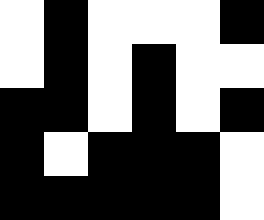[["white", "black", "white", "white", "white", "black"], ["white", "black", "white", "black", "white", "white"], ["black", "black", "white", "black", "white", "black"], ["black", "white", "black", "black", "black", "white"], ["black", "black", "black", "black", "black", "white"]]